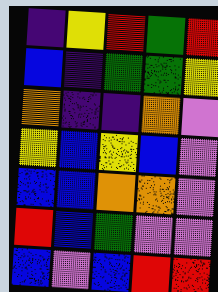[["indigo", "yellow", "red", "green", "red"], ["blue", "indigo", "green", "green", "yellow"], ["orange", "indigo", "indigo", "orange", "violet"], ["yellow", "blue", "yellow", "blue", "violet"], ["blue", "blue", "orange", "orange", "violet"], ["red", "blue", "green", "violet", "violet"], ["blue", "violet", "blue", "red", "red"]]